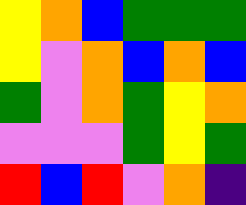[["yellow", "orange", "blue", "green", "green", "green"], ["yellow", "violet", "orange", "blue", "orange", "blue"], ["green", "violet", "orange", "green", "yellow", "orange"], ["violet", "violet", "violet", "green", "yellow", "green"], ["red", "blue", "red", "violet", "orange", "indigo"]]